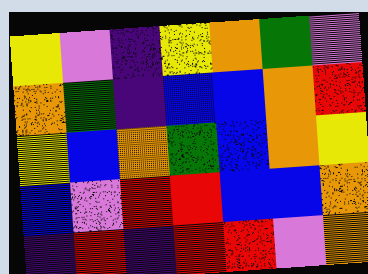[["yellow", "violet", "indigo", "yellow", "orange", "green", "violet"], ["orange", "green", "indigo", "blue", "blue", "orange", "red"], ["yellow", "blue", "orange", "green", "blue", "orange", "yellow"], ["blue", "violet", "red", "red", "blue", "blue", "orange"], ["indigo", "red", "indigo", "red", "red", "violet", "orange"]]